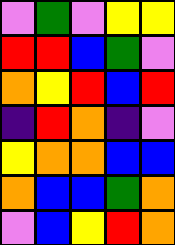[["violet", "green", "violet", "yellow", "yellow"], ["red", "red", "blue", "green", "violet"], ["orange", "yellow", "red", "blue", "red"], ["indigo", "red", "orange", "indigo", "violet"], ["yellow", "orange", "orange", "blue", "blue"], ["orange", "blue", "blue", "green", "orange"], ["violet", "blue", "yellow", "red", "orange"]]